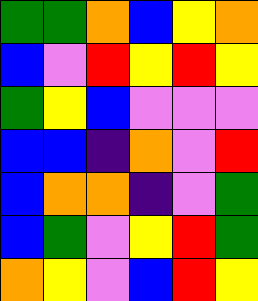[["green", "green", "orange", "blue", "yellow", "orange"], ["blue", "violet", "red", "yellow", "red", "yellow"], ["green", "yellow", "blue", "violet", "violet", "violet"], ["blue", "blue", "indigo", "orange", "violet", "red"], ["blue", "orange", "orange", "indigo", "violet", "green"], ["blue", "green", "violet", "yellow", "red", "green"], ["orange", "yellow", "violet", "blue", "red", "yellow"]]